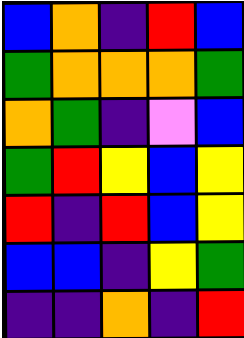[["blue", "orange", "indigo", "red", "blue"], ["green", "orange", "orange", "orange", "green"], ["orange", "green", "indigo", "violet", "blue"], ["green", "red", "yellow", "blue", "yellow"], ["red", "indigo", "red", "blue", "yellow"], ["blue", "blue", "indigo", "yellow", "green"], ["indigo", "indigo", "orange", "indigo", "red"]]